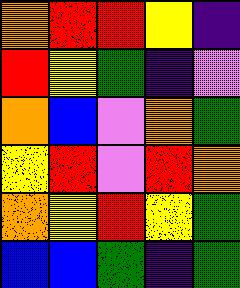[["orange", "red", "red", "yellow", "indigo"], ["red", "yellow", "green", "indigo", "violet"], ["orange", "blue", "violet", "orange", "green"], ["yellow", "red", "violet", "red", "orange"], ["orange", "yellow", "red", "yellow", "green"], ["blue", "blue", "green", "indigo", "green"]]